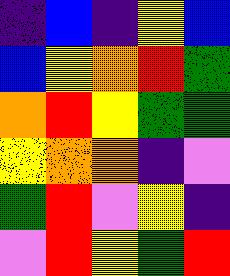[["indigo", "blue", "indigo", "yellow", "blue"], ["blue", "yellow", "orange", "red", "green"], ["orange", "red", "yellow", "green", "green"], ["yellow", "orange", "orange", "indigo", "violet"], ["green", "red", "violet", "yellow", "indigo"], ["violet", "red", "yellow", "green", "red"]]